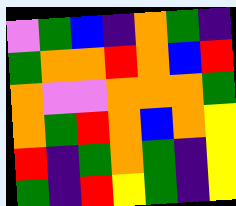[["violet", "green", "blue", "indigo", "orange", "green", "indigo"], ["green", "orange", "orange", "red", "orange", "blue", "red"], ["orange", "violet", "violet", "orange", "orange", "orange", "green"], ["orange", "green", "red", "orange", "blue", "orange", "yellow"], ["red", "indigo", "green", "orange", "green", "indigo", "yellow"], ["green", "indigo", "red", "yellow", "green", "indigo", "yellow"]]